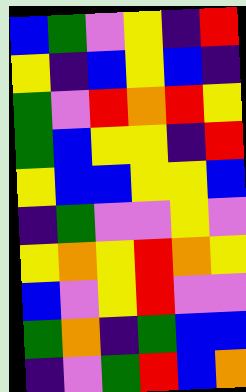[["blue", "green", "violet", "yellow", "indigo", "red"], ["yellow", "indigo", "blue", "yellow", "blue", "indigo"], ["green", "violet", "red", "orange", "red", "yellow"], ["green", "blue", "yellow", "yellow", "indigo", "red"], ["yellow", "blue", "blue", "yellow", "yellow", "blue"], ["indigo", "green", "violet", "violet", "yellow", "violet"], ["yellow", "orange", "yellow", "red", "orange", "yellow"], ["blue", "violet", "yellow", "red", "violet", "violet"], ["green", "orange", "indigo", "green", "blue", "blue"], ["indigo", "violet", "green", "red", "blue", "orange"]]